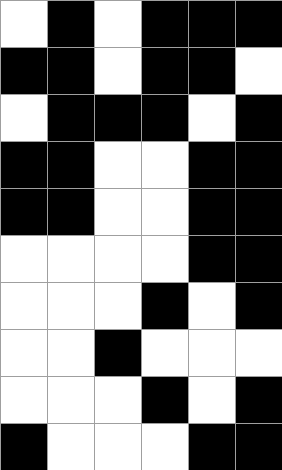[["white", "black", "white", "black", "black", "black"], ["black", "black", "white", "black", "black", "white"], ["white", "black", "black", "black", "white", "black"], ["black", "black", "white", "white", "black", "black"], ["black", "black", "white", "white", "black", "black"], ["white", "white", "white", "white", "black", "black"], ["white", "white", "white", "black", "white", "black"], ["white", "white", "black", "white", "white", "white"], ["white", "white", "white", "black", "white", "black"], ["black", "white", "white", "white", "black", "black"]]